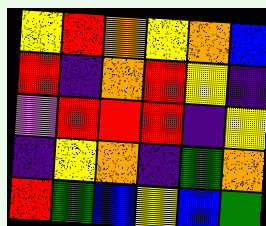[["yellow", "red", "orange", "yellow", "orange", "blue"], ["red", "indigo", "orange", "red", "yellow", "indigo"], ["violet", "red", "red", "red", "indigo", "yellow"], ["indigo", "yellow", "orange", "indigo", "green", "orange"], ["red", "green", "blue", "yellow", "blue", "green"]]